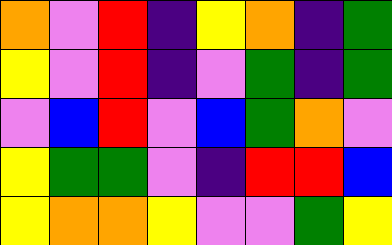[["orange", "violet", "red", "indigo", "yellow", "orange", "indigo", "green"], ["yellow", "violet", "red", "indigo", "violet", "green", "indigo", "green"], ["violet", "blue", "red", "violet", "blue", "green", "orange", "violet"], ["yellow", "green", "green", "violet", "indigo", "red", "red", "blue"], ["yellow", "orange", "orange", "yellow", "violet", "violet", "green", "yellow"]]